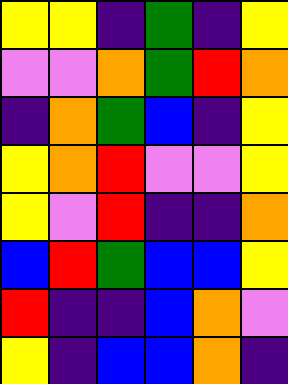[["yellow", "yellow", "indigo", "green", "indigo", "yellow"], ["violet", "violet", "orange", "green", "red", "orange"], ["indigo", "orange", "green", "blue", "indigo", "yellow"], ["yellow", "orange", "red", "violet", "violet", "yellow"], ["yellow", "violet", "red", "indigo", "indigo", "orange"], ["blue", "red", "green", "blue", "blue", "yellow"], ["red", "indigo", "indigo", "blue", "orange", "violet"], ["yellow", "indigo", "blue", "blue", "orange", "indigo"]]